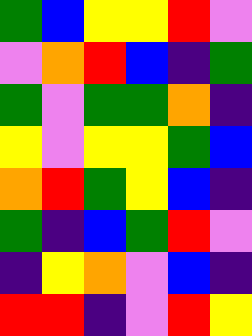[["green", "blue", "yellow", "yellow", "red", "violet"], ["violet", "orange", "red", "blue", "indigo", "green"], ["green", "violet", "green", "green", "orange", "indigo"], ["yellow", "violet", "yellow", "yellow", "green", "blue"], ["orange", "red", "green", "yellow", "blue", "indigo"], ["green", "indigo", "blue", "green", "red", "violet"], ["indigo", "yellow", "orange", "violet", "blue", "indigo"], ["red", "red", "indigo", "violet", "red", "yellow"]]